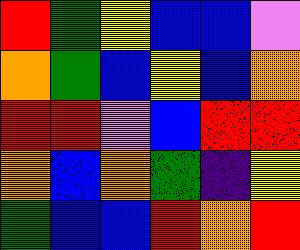[["red", "green", "yellow", "blue", "blue", "violet"], ["orange", "green", "blue", "yellow", "blue", "orange"], ["red", "red", "violet", "blue", "red", "red"], ["orange", "blue", "orange", "green", "indigo", "yellow"], ["green", "blue", "blue", "red", "orange", "red"]]